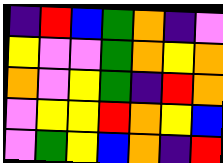[["indigo", "red", "blue", "green", "orange", "indigo", "violet"], ["yellow", "violet", "violet", "green", "orange", "yellow", "orange"], ["orange", "violet", "yellow", "green", "indigo", "red", "orange"], ["violet", "yellow", "yellow", "red", "orange", "yellow", "blue"], ["violet", "green", "yellow", "blue", "orange", "indigo", "red"]]